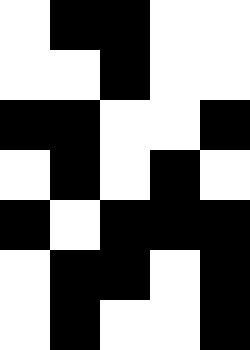[["white", "black", "black", "white", "white"], ["white", "white", "black", "white", "white"], ["black", "black", "white", "white", "black"], ["white", "black", "white", "black", "white"], ["black", "white", "black", "black", "black"], ["white", "black", "black", "white", "black"], ["white", "black", "white", "white", "black"]]